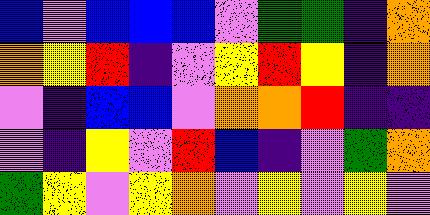[["blue", "violet", "blue", "blue", "blue", "violet", "green", "green", "indigo", "orange"], ["orange", "yellow", "red", "indigo", "violet", "yellow", "red", "yellow", "indigo", "orange"], ["violet", "indigo", "blue", "blue", "violet", "orange", "orange", "red", "indigo", "indigo"], ["violet", "indigo", "yellow", "violet", "red", "blue", "indigo", "violet", "green", "orange"], ["green", "yellow", "violet", "yellow", "orange", "violet", "yellow", "violet", "yellow", "violet"]]